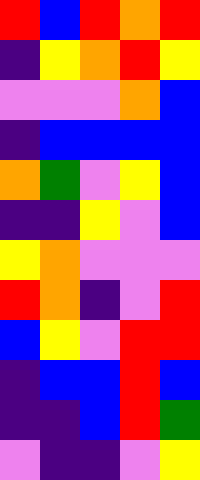[["red", "blue", "red", "orange", "red"], ["indigo", "yellow", "orange", "red", "yellow"], ["violet", "violet", "violet", "orange", "blue"], ["indigo", "blue", "blue", "blue", "blue"], ["orange", "green", "violet", "yellow", "blue"], ["indigo", "indigo", "yellow", "violet", "blue"], ["yellow", "orange", "violet", "violet", "violet"], ["red", "orange", "indigo", "violet", "red"], ["blue", "yellow", "violet", "red", "red"], ["indigo", "blue", "blue", "red", "blue"], ["indigo", "indigo", "blue", "red", "green"], ["violet", "indigo", "indigo", "violet", "yellow"]]